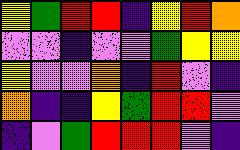[["yellow", "green", "red", "red", "indigo", "yellow", "red", "orange"], ["violet", "violet", "indigo", "violet", "violet", "green", "yellow", "yellow"], ["yellow", "violet", "violet", "orange", "indigo", "red", "violet", "indigo"], ["orange", "indigo", "indigo", "yellow", "green", "red", "red", "violet"], ["indigo", "violet", "green", "red", "red", "red", "violet", "indigo"]]